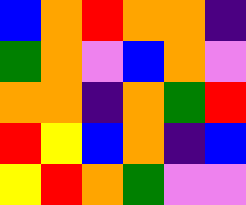[["blue", "orange", "red", "orange", "orange", "indigo"], ["green", "orange", "violet", "blue", "orange", "violet"], ["orange", "orange", "indigo", "orange", "green", "red"], ["red", "yellow", "blue", "orange", "indigo", "blue"], ["yellow", "red", "orange", "green", "violet", "violet"]]